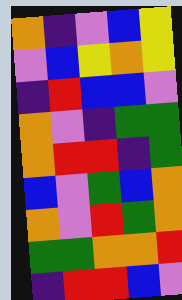[["orange", "indigo", "violet", "blue", "yellow"], ["violet", "blue", "yellow", "orange", "yellow"], ["indigo", "red", "blue", "blue", "violet"], ["orange", "violet", "indigo", "green", "green"], ["orange", "red", "red", "indigo", "green"], ["blue", "violet", "green", "blue", "orange"], ["orange", "violet", "red", "green", "orange"], ["green", "green", "orange", "orange", "red"], ["indigo", "red", "red", "blue", "violet"]]